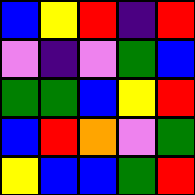[["blue", "yellow", "red", "indigo", "red"], ["violet", "indigo", "violet", "green", "blue"], ["green", "green", "blue", "yellow", "red"], ["blue", "red", "orange", "violet", "green"], ["yellow", "blue", "blue", "green", "red"]]